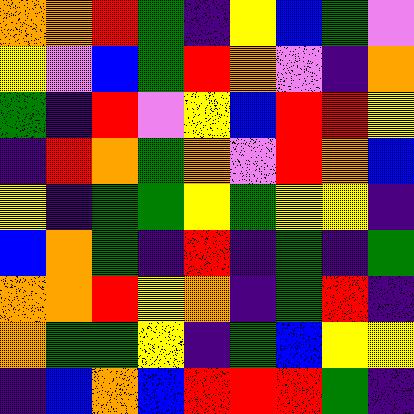[["orange", "orange", "red", "green", "indigo", "yellow", "blue", "green", "violet"], ["yellow", "violet", "blue", "green", "red", "orange", "violet", "indigo", "orange"], ["green", "indigo", "red", "violet", "yellow", "blue", "red", "red", "yellow"], ["indigo", "red", "orange", "green", "orange", "violet", "red", "orange", "blue"], ["yellow", "indigo", "green", "green", "yellow", "green", "yellow", "yellow", "indigo"], ["blue", "orange", "green", "indigo", "red", "indigo", "green", "indigo", "green"], ["orange", "orange", "red", "yellow", "orange", "indigo", "green", "red", "indigo"], ["orange", "green", "green", "yellow", "indigo", "green", "blue", "yellow", "yellow"], ["indigo", "blue", "orange", "blue", "red", "red", "red", "green", "indigo"]]